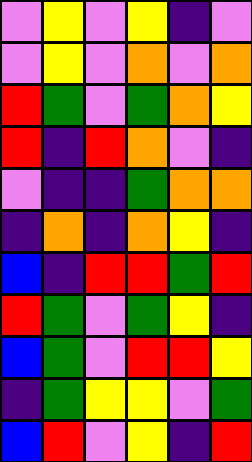[["violet", "yellow", "violet", "yellow", "indigo", "violet"], ["violet", "yellow", "violet", "orange", "violet", "orange"], ["red", "green", "violet", "green", "orange", "yellow"], ["red", "indigo", "red", "orange", "violet", "indigo"], ["violet", "indigo", "indigo", "green", "orange", "orange"], ["indigo", "orange", "indigo", "orange", "yellow", "indigo"], ["blue", "indigo", "red", "red", "green", "red"], ["red", "green", "violet", "green", "yellow", "indigo"], ["blue", "green", "violet", "red", "red", "yellow"], ["indigo", "green", "yellow", "yellow", "violet", "green"], ["blue", "red", "violet", "yellow", "indigo", "red"]]